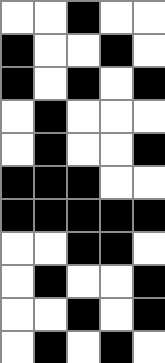[["white", "white", "black", "white", "white"], ["black", "white", "white", "black", "white"], ["black", "white", "black", "white", "black"], ["white", "black", "white", "white", "white"], ["white", "black", "white", "white", "black"], ["black", "black", "black", "white", "white"], ["black", "black", "black", "black", "black"], ["white", "white", "black", "black", "white"], ["white", "black", "white", "white", "black"], ["white", "white", "black", "white", "black"], ["white", "black", "white", "black", "white"]]